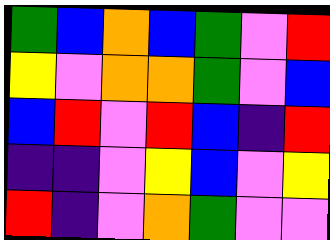[["green", "blue", "orange", "blue", "green", "violet", "red"], ["yellow", "violet", "orange", "orange", "green", "violet", "blue"], ["blue", "red", "violet", "red", "blue", "indigo", "red"], ["indigo", "indigo", "violet", "yellow", "blue", "violet", "yellow"], ["red", "indigo", "violet", "orange", "green", "violet", "violet"]]